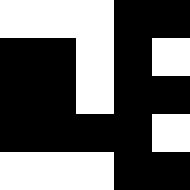[["white", "white", "white", "black", "black"], ["black", "black", "white", "black", "white"], ["black", "black", "white", "black", "black"], ["black", "black", "black", "black", "white"], ["white", "white", "white", "black", "black"]]